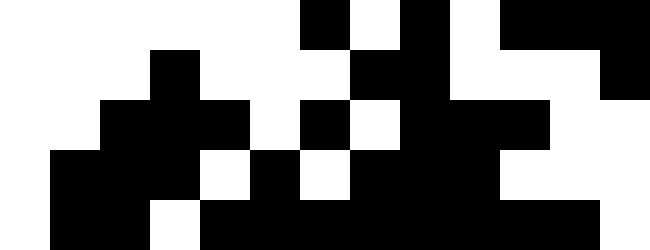[["white", "white", "white", "white", "white", "white", "black", "white", "black", "white", "black", "black", "black"], ["white", "white", "white", "black", "white", "white", "white", "black", "black", "white", "white", "white", "black"], ["white", "white", "black", "black", "black", "white", "black", "white", "black", "black", "black", "white", "white"], ["white", "black", "black", "black", "white", "black", "white", "black", "black", "black", "white", "white", "white"], ["white", "black", "black", "white", "black", "black", "black", "black", "black", "black", "black", "black", "white"]]